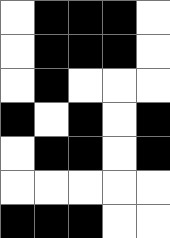[["white", "black", "black", "black", "white"], ["white", "black", "black", "black", "white"], ["white", "black", "white", "white", "white"], ["black", "white", "black", "white", "black"], ["white", "black", "black", "white", "black"], ["white", "white", "white", "white", "white"], ["black", "black", "black", "white", "white"]]